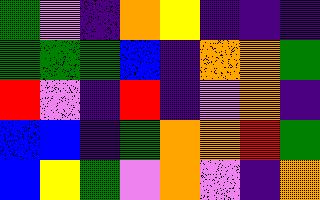[["green", "violet", "indigo", "orange", "yellow", "indigo", "indigo", "indigo"], ["green", "green", "green", "blue", "indigo", "orange", "orange", "green"], ["red", "violet", "indigo", "red", "indigo", "violet", "orange", "indigo"], ["blue", "blue", "indigo", "green", "orange", "orange", "red", "green"], ["blue", "yellow", "green", "violet", "orange", "violet", "indigo", "orange"]]